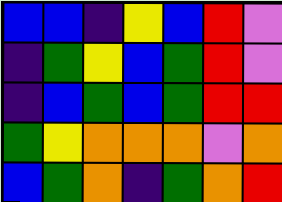[["blue", "blue", "indigo", "yellow", "blue", "red", "violet"], ["indigo", "green", "yellow", "blue", "green", "red", "violet"], ["indigo", "blue", "green", "blue", "green", "red", "red"], ["green", "yellow", "orange", "orange", "orange", "violet", "orange"], ["blue", "green", "orange", "indigo", "green", "orange", "red"]]